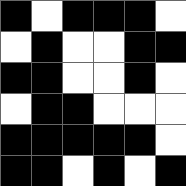[["black", "white", "black", "black", "black", "white"], ["white", "black", "white", "white", "black", "black"], ["black", "black", "white", "white", "black", "white"], ["white", "black", "black", "white", "white", "white"], ["black", "black", "black", "black", "black", "white"], ["black", "black", "white", "black", "white", "black"]]